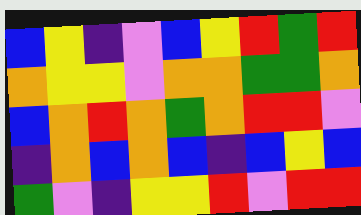[["blue", "yellow", "indigo", "violet", "blue", "yellow", "red", "green", "red"], ["orange", "yellow", "yellow", "violet", "orange", "orange", "green", "green", "orange"], ["blue", "orange", "red", "orange", "green", "orange", "red", "red", "violet"], ["indigo", "orange", "blue", "orange", "blue", "indigo", "blue", "yellow", "blue"], ["green", "violet", "indigo", "yellow", "yellow", "red", "violet", "red", "red"]]